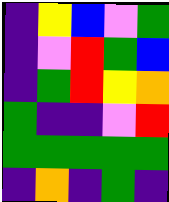[["indigo", "yellow", "blue", "violet", "green"], ["indigo", "violet", "red", "green", "blue"], ["indigo", "green", "red", "yellow", "orange"], ["green", "indigo", "indigo", "violet", "red"], ["green", "green", "green", "green", "green"], ["indigo", "orange", "indigo", "green", "indigo"]]